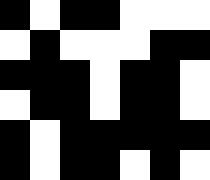[["black", "white", "black", "black", "white", "white", "white"], ["white", "black", "white", "white", "white", "black", "black"], ["black", "black", "black", "white", "black", "black", "white"], ["white", "black", "black", "white", "black", "black", "white"], ["black", "white", "black", "black", "black", "black", "black"], ["black", "white", "black", "black", "white", "black", "white"]]